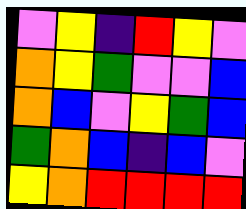[["violet", "yellow", "indigo", "red", "yellow", "violet"], ["orange", "yellow", "green", "violet", "violet", "blue"], ["orange", "blue", "violet", "yellow", "green", "blue"], ["green", "orange", "blue", "indigo", "blue", "violet"], ["yellow", "orange", "red", "red", "red", "red"]]